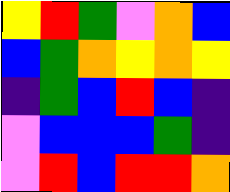[["yellow", "red", "green", "violet", "orange", "blue"], ["blue", "green", "orange", "yellow", "orange", "yellow"], ["indigo", "green", "blue", "red", "blue", "indigo"], ["violet", "blue", "blue", "blue", "green", "indigo"], ["violet", "red", "blue", "red", "red", "orange"]]